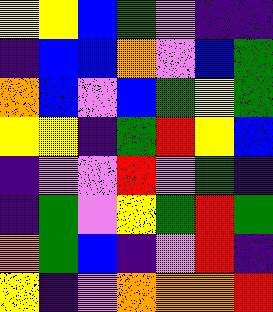[["yellow", "yellow", "blue", "green", "violet", "indigo", "indigo"], ["indigo", "blue", "blue", "orange", "violet", "blue", "green"], ["orange", "blue", "violet", "blue", "green", "yellow", "green"], ["yellow", "yellow", "indigo", "green", "red", "yellow", "blue"], ["indigo", "violet", "violet", "red", "violet", "green", "indigo"], ["indigo", "green", "violet", "yellow", "green", "red", "green"], ["orange", "green", "blue", "indigo", "violet", "red", "indigo"], ["yellow", "indigo", "violet", "orange", "orange", "orange", "red"]]